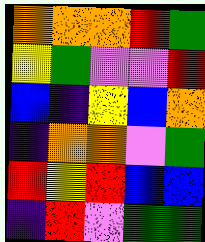[["orange", "orange", "orange", "red", "green"], ["yellow", "green", "violet", "violet", "red"], ["blue", "indigo", "yellow", "blue", "orange"], ["indigo", "orange", "orange", "violet", "green"], ["red", "yellow", "red", "blue", "blue"], ["indigo", "red", "violet", "green", "green"]]